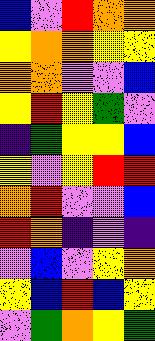[["blue", "violet", "red", "orange", "orange"], ["yellow", "orange", "orange", "yellow", "yellow"], ["orange", "orange", "violet", "violet", "blue"], ["yellow", "red", "yellow", "green", "violet"], ["indigo", "green", "yellow", "yellow", "blue"], ["yellow", "violet", "yellow", "red", "red"], ["orange", "red", "violet", "violet", "blue"], ["red", "orange", "indigo", "violet", "indigo"], ["violet", "blue", "violet", "yellow", "orange"], ["yellow", "blue", "red", "blue", "yellow"], ["violet", "green", "orange", "yellow", "green"]]